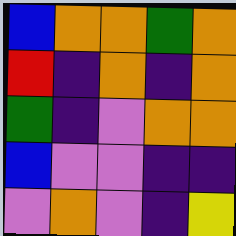[["blue", "orange", "orange", "green", "orange"], ["red", "indigo", "orange", "indigo", "orange"], ["green", "indigo", "violet", "orange", "orange"], ["blue", "violet", "violet", "indigo", "indigo"], ["violet", "orange", "violet", "indigo", "yellow"]]